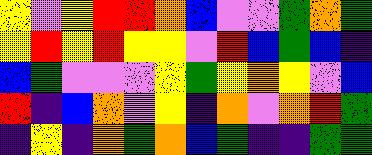[["yellow", "violet", "yellow", "red", "red", "orange", "blue", "violet", "violet", "green", "orange", "green"], ["yellow", "red", "yellow", "red", "yellow", "yellow", "violet", "red", "blue", "green", "blue", "indigo"], ["blue", "green", "violet", "violet", "violet", "yellow", "green", "yellow", "orange", "yellow", "violet", "blue"], ["red", "indigo", "blue", "orange", "violet", "yellow", "indigo", "orange", "violet", "orange", "red", "green"], ["indigo", "yellow", "indigo", "orange", "green", "orange", "blue", "green", "indigo", "indigo", "green", "green"]]